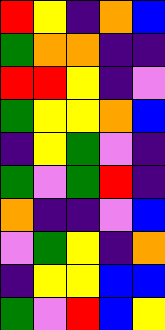[["red", "yellow", "indigo", "orange", "blue"], ["green", "orange", "orange", "indigo", "indigo"], ["red", "red", "yellow", "indigo", "violet"], ["green", "yellow", "yellow", "orange", "blue"], ["indigo", "yellow", "green", "violet", "indigo"], ["green", "violet", "green", "red", "indigo"], ["orange", "indigo", "indigo", "violet", "blue"], ["violet", "green", "yellow", "indigo", "orange"], ["indigo", "yellow", "yellow", "blue", "blue"], ["green", "violet", "red", "blue", "yellow"]]